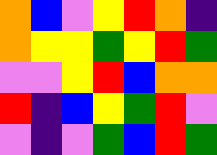[["orange", "blue", "violet", "yellow", "red", "orange", "indigo"], ["orange", "yellow", "yellow", "green", "yellow", "red", "green"], ["violet", "violet", "yellow", "red", "blue", "orange", "orange"], ["red", "indigo", "blue", "yellow", "green", "red", "violet"], ["violet", "indigo", "violet", "green", "blue", "red", "green"]]